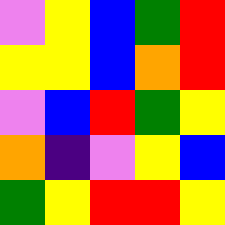[["violet", "yellow", "blue", "green", "red"], ["yellow", "yellow", "blue", "orange", "red"], ["violet", "blue", "red", "green", "yellow"], ["orange", "indigo", "violet", "yellow", "blue"], ["green", "yellow", "red", "red", "yellow"]]